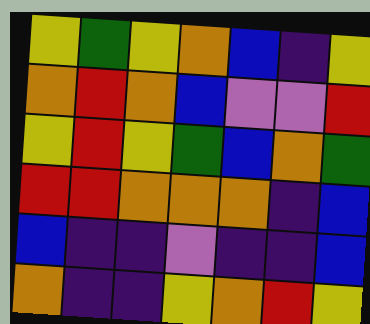[["yellow", "green", "yellow", "orange", "blue", "indigo", "yellow"], ["orange", "red", "orange", "blue", "violet", "violet", "red"], ["yellow", "red", "yellow", "green", "blue", "orange", "green"], ["red", "red", "orange", "orange", "orange", "indigo", "blue"], ["blue", "indigo", "indigo", "violet", "indigo", "indigo", "blue"], ["orange", "indigo", "indigo", "yellow", "orange", "red", "yellow"]]